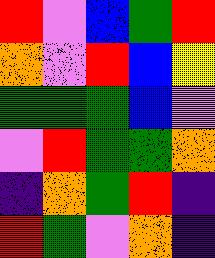[["red", "violet", "blue", "green", "red"], ["orange", "violet", "red", "blue", "yellow"], ["green", "green", "green", "blue", "violet"], ["violet", "red", "green", "green", "orange"], ["indigo", "orange", "green", "red", "indigo"], ["red", "green", "violet", "orange", "indigo"]]